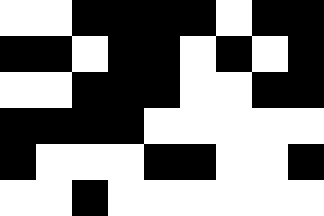[["white", "white", "black", "black", "black", "black", "white", "black", "black"], ["black", "black", "white", "black", "black", "white", "black", "white", "black"], ["white", "white", "black", "black", "black", "white", "white", "black", "black"], ["black", "black", "black", "black", "white", "white", "white", "white", "white"], ["black", "white", "white", "white", "black", "black", "white", "white", "black"], ["white", "white", "black", "white", "white", "white", "white", "white", "white"]]